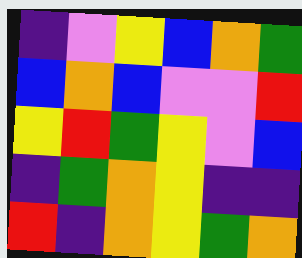[["indigo", "violet", "yellow", "blue", "orange", "green"], ["blue", "orange", "blue", "violet", "violet", "red"], ["yellow", "red", "green", "yellow", "violet", "blue"], ["indigo", "green", "orange", "yellow", "indigo", "indigo"], ["red", "indigo", "orange", "yellow", "green", "orange"]]